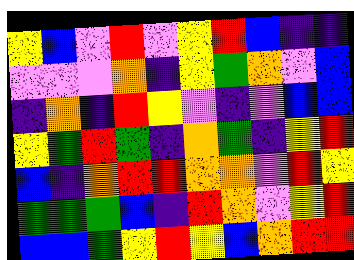[["yellow", "blue", "violet", "red", "violet", "yellow", "red", "blue", "indigo", "indigo"], ["violet", "violet", "violet", "orange", "indigo", "yellow", "green", "orange", "violet", "blue"], ["indigo", "orange", "indigo", "red", "yellow", "violet", "indigo", "violet", "blue", "blue"], ["yellow", "green", "red", "green", "indigo", "orange", "green", "indigo", "yellow", "red"], ["blue", "indigo", "orange", "red", "red", "orange", "orange", "violet", "red", "yellow"], ["green", "green", "green", "blue", "indigo", "red", "orange", "violet", "yellow", "red"], ["blue", "blue", "green", "yellow", "red", "yellow", "blue", "orange", "red", "red"]]